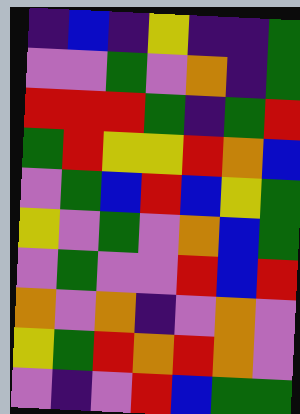[["indigo", "blue", "indigo", "yellow", "indigo", "indigo", "green"], ["violet", "violet", "green", "violet", "orange", "indigo", "green"], ["red", "red", "red", "green", "indigo", "green", "red"], ["green", "red", "yellow", "yellow", "red", "orange", "blue"], ["violet", "green", "blue", "red", "blue", "yellow", "green"], ["yellow", "violet", "green", "violet", "orange", "blue", "green"], ["violet", "green", "violet", "violet", "red", "blue", "red"], ["orange", "violet", "orange", "indigo", "violet", "orange", "violet"], ["yellow", "green", "red", "orange", "red", "orange", "violet"], ["violet", "indigo", "violet", "red", "blue", "green", "green"]]